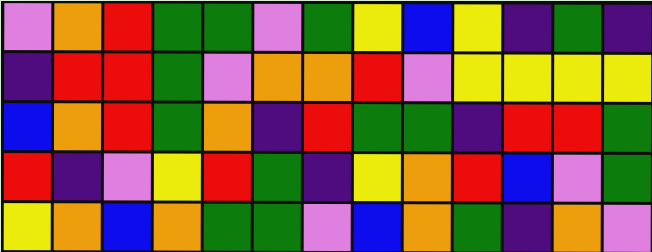[["violet", "orange", "red", "green", "green", "violet", "green", "yellow", "blue", "yellow", "indigo", "green", "indigo"], ["indigo", "red", "red", "green", "violet", "orange", "orange", "red", "violet", "yellow", "yellow", "yellow", "yellow"], ["blue", "orange", "red", "green", "orange", "indigo", "red", "green", "green", "indigo", "red", "red", "green"], ["red", "indigo", "violet", "yellow", "red", "green", "indigo", "yellow", "orange", "red", "blue", "violet", "green"], ["yellow", "orange", "blue", "orange", "green", "green", "violet", "blue", "orange", "green", "indigo", "orange", "violet"]]